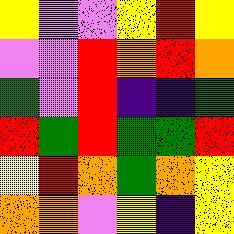[["yellow", "violet", "violet", "yellow", "red", "yellow"], ["violet", "violet", "red", "orange", "red", "orange"], ["green", "violet", "red", "indigo", "indigo", "green"], ["red", "green", "red", "green", "green", "red"], ["yellow", "red", "orange", "green", "orange", "yellow"], ["orange", "orange", "violet", "yellow", "indigo", "yellow"]]